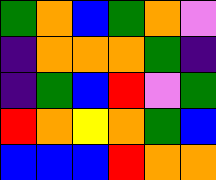[["green", "orange", "blue", "green", "orange", "violet"], ["indigo", "orange", "orange", "orange", "green", "indigo"], ["indigo", "green", "blue", "red", "violet", "green"], ["red", "orange", "yellow", "orange", "green", "blue"], ["blue", "blue", "blue", "red", "orange", "orange"]]